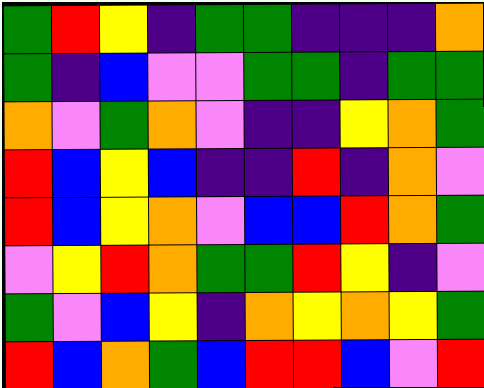[["green", "red", "yellow", "indigo", "green", "green", "indigo", "indigo", "indigo", "orange"], ["green", "indigo", "blue", "violet", "violet", "green", "green", "indigo", "green", "green"], ["orange", "violet", "green", "orange", "violet", "indigo", "indigo", "yellow", "orange", "green"], ["red", "blue", "yellow", "blue", "indigo", "indigo", "red", "indigo", "orange", "violet"], ["red", "blue", "yellow", "orange", "violet", "blue", "blue", "red", "orange", "green"], ["violet", "yellow", "red", "orange", "green", "green", "red", "yellow", "indigo", "violet"], ["green", "violet", "blue", "yellow", "indigo", "orange", "yellow", "orange", "yellow", "green"], ["red", "blue", "orange", "green", "blue", "red", "red", "blue", "violet", "red"]]